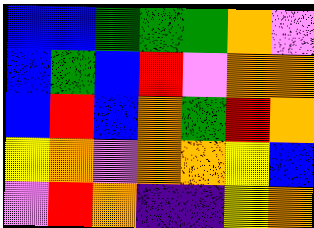[["blue", "blue", "green", "green", "green", "orange", "violet"], ["blue", "green", "blue", "red", "violet", "orange", "orange"], ["blue", "red", "blue", "orange", "green", "red", "orange"], ["yellow", "orange", "violet", "orange", "orange", "yellow", "blue"], ["violet", "red", "orange", "indigo", "indigo", "yellow", "orange"]]